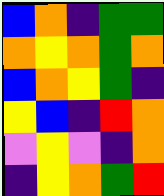[["blue", "orange", "indigo", "green", "green"], ["orange", "yellow", "orange", "green", "orange"], ["blue", "orange", "yellow", "green", "indigo"], ["yellow", "blue", "indigo", "red", "orange"], ["violet", "yellow", "violet", "indigo", "orange"], ["indigo", "yellow", "orange", "green", "red"]]